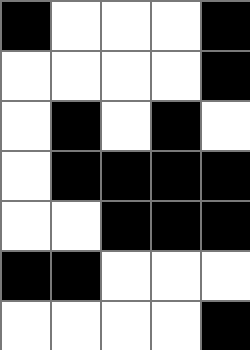[["black", "white", "white", "white", "black"], ["white", "white", "white", "white", "black"], ["white", "black", "white", "black", "white"], ["white", "black", "black", "black", "black"], ["white", "white", "black", "black", "black"], ["black", "black", "white", "white", "white"], ["white", "white", "white", "white", "black"]]